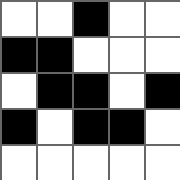[["white", "white", "black", "white", "white"], ["black", "black", "white", "white", "white"], ["white", "black", "black", "white", "black"], ["black", "white", "black", "black", "white"], ["white", "white", "white", "white", "white"]]